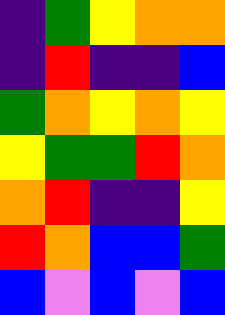[["indigo", "green", "yellow", "orange", "orange"], ["indigo", "red", "indigo", "indigo", "blue"], ["green", "orange", "yellow", "orange", "yellow"], ["yellow", "green", "green", "red", "orange"], ["orange", "red", "indigo", "indigo", "yellow"], ["red", "orange", "blue", "blue", "green"], ["blue", "violet", "blue", "violet", "blue"]]